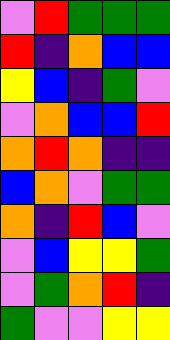[["violet", "red", "green", "green", "green"], ["red", "indigo", "orange", "blue", "blue"], ["yellow", "blue", "indigo", "green", "violet"], ["violet", "orange", "blue", "blue", "red"], ["orange", "red", "orange", "indigo", "indigo"], ["blue", "orange", "violet", "green", "green"], ["orange", "indigo", "red", "blue", "violet"], ["violet", "blue", "yellow", "yellow", "green"], ["violet", "green", "orange", "red", "indigo"], ["green", "violet", "violet", "yellow", "yellow"]]